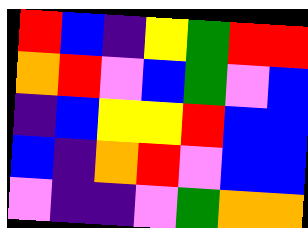[["red", "blue", "indigo", "yellow", "green", "red", "red"], ["orange", "red", "violet", "blue", "green", "violet", "blue"], ["indigo", "blue", "yellow", "yellow", "red", "blue", "blue"], ["blue", "indigo", "orange", "red", "violet", "blue", "blue"], ["violet", "indigo", "indigo", "violet", "green", "orange", "orange"]]